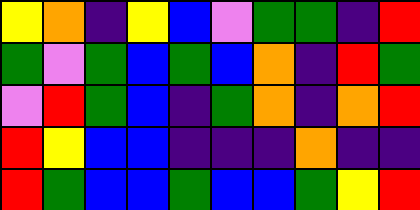[["yellow", "orange", "indigo", "yellow", "blue", "violet", "green", "green", "indigo", "red"], ["green", "violet", "green", "blue", "green", "blue", "orange", "indigo", "red", "green"], ["violet", "red", "green", "blue", "indigo", "green", "orange", "indigo", "orange", "red"], ["red", "yellow", "blue", "blue", "indigo", "indigo", "indigo", "orange", "indigo", "indigo"], ["red", "green", "blue", "blue", "green", "blue", "blue", "green", "yellow", "red"]]